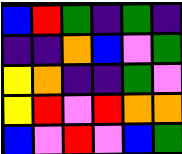[["blue", "red", "green", "indigo", "green", "indigo"], ["indigo", "indigo", "orange", "blue", "violet", "green"], ["yellow", "orange", "indigo", "indigo", "green", "violet"], ["yellow", "red", "violet", "red", "orange", "orange"], ["blue", "violet", "red", "violet", "blue", "green"]]